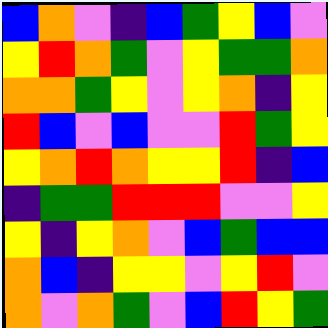[["blue", "orange", "violet", "indigo", "blue", "green", "yellow", "blue", "violet"], ["yellow", "red", "orange", "green", "violet", "yellow", "green", "green", "orange"], ["orange", "orange", "green", "yellow", "violet", "yellow", "orange", "indigo", "yellow"], ["red", "blue", "violet", "blue", "violet", "violet", "red", "green", "yellow"], ["yellow", "orange", "red", "orange", "yellow", "yellow", "red", "indigo", "blue"], ["indigo", "green", "green", "red", "red", "red", "violet", "violet", "yellow"], ["yellow", "indigo", "yellow", "orange", "violet", "blue", "green", "blue", "blue"], ["orange", "blue", "indigo", "yellow", "yellow", "violet", "yellow", "red", "violet"], ["orange", "violet", "orange", "green", "violet", "blue", "red", "yellow", "green"]]